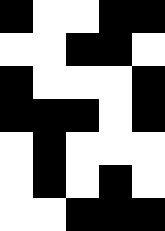[["black", "white", "white", "black", "black"], ["white", "white", "black", "black", "white"], ["black", "white", "white", "white", "black"], ["black", "black", "black", "white", "black"], ["white", "black", "white", "white", "white"], ["white", "black", "white", "black", "white"], ["white", "white", "black", "black", "black"]]